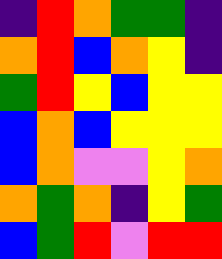[["indigo", "red", "orange", "green", "green", "indigo"], ["orange", "red", "blue", "orange", "yellow", "indigo"], ["green", "red", "yellow", "blue", "yellow", "yellow"], ["blue", "orange", "blue", "yellow", "yellow", "yellow"], ["blue", "orange", "violet", "violet", "yellow", "orange"], ["orange", "green", "orange", "indigo", "yellow", "green"], ["blue", "green", "red", "violet", "red", "red"]]